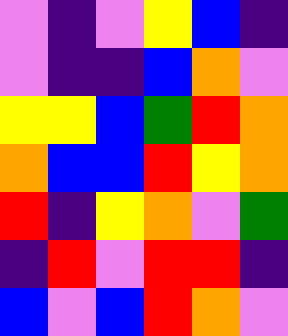[["violet", "indigo", "violet", "yellow", "blue", "indigo"], ["violet", "indigo", "indigo", "blue", "orange", "violet"], ["yellow", "yellow", "blue", "green", "red", "orange"], ["orange", "blue", "blue", "red", "yellow", "orange"], ["red", "indigo", "yellow", "orange", "violet", "green"], ["indigo", "red", "violet", "red", "red", "indigo"], ["blue", "violet", "blue", "red", "orange", "violet"]]